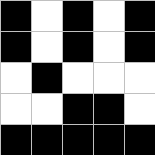[["black", "white", "black", "white", "black"], ["black", "white", "black", "white", "black"], ["white", "black", "white", "white", "white"], ["white", "white", "black", "black", "white"], ["black", "black", "black", "black", "black"]]